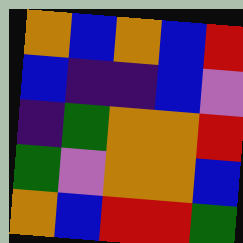[["orange", "blue", "orange", "blue", "red"], ["blue", "indigo", "indigo", "blue", "violet"], ["indigo", "green", "orange", "orange", "red"], ["green", "violet", "orange", "orange", "blue"], ["orange", "blue", "red", "red", "green"]]